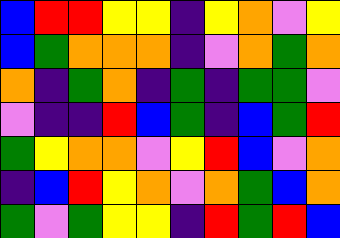[["blue", "red", "red", "yellow", "yellow", "indigo", "yellow", "orange", "violet", "yellow"], ["blue", "green", "orange", "orange", "orange", "indigo", "violet", "orange", "green", "orange"], ["orange", "indigo", "green", "orange", "indigo", "green", "indigo", "green", "green", "violet"], ["violet", "indigo", "indigo", "red", "blue", "green", "indigo", "blue", "green", "red"], ["green", "yellow", "orange", "orange", "violet", "yellow", "red", "blue", "violet", "orange"], ["indigo", "blue", "red", "yellow", "orange", "violet", "orange", "green", "blue", "orange"], ["green", "violet", "green", "yellow", "yellow", "indigo", "red", "green", "red", "blue"]]